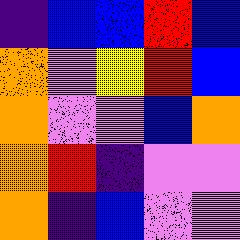[["indigo", "blue", "blue", "red", "blue"], ["orange", "violet", "yellow", "red", "blue"], ["orange", "violet", "violet", "blue", "orange"], ["orange", "red", "indigo", "violet", "violet"], ["orange", "indigo", "blue", "violet", "violet"]]